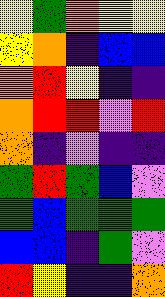[["yellow", "green", "orange", "yellow", "yellow"], ["yellow", "orange", "indigo", "blue", "blue"], ["orange", "red", "yellow", "indigo", "indigo"], ["orange", "red", "red", "violet", "red"], ["orange", "indigo", "violet", "indigo", "indigo"], ["green", "red", "green", "blue", "violet"], ["green", "blue", "green", "green", "green"], ["blue", "blue", "indigo", "green", "violet"], ["red", "yellow", "indigo", "indigo", "orange"]]